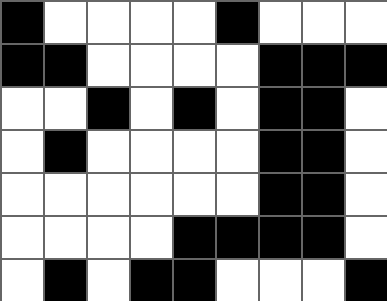[["black", "white", "white", "white", "white", "black", "white", "white", "white"], ["black", "black", "white", "white", "white", "white", "black", "black", "black"], ["white", "white", "black", "white", "black", "white", "black", "black", "white"], ["white", "black", "white", "white", "white", "white", "black", "black", "white"], ["white", "white", "white", "white", "white", "white", "black", "black", "white"], ["white", "white", "white", "white", "black", "black", "black", "black", "white"], ["white", "black", "white", "black", "black", "white", "white", "white", "black"]]